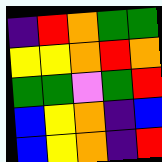[["indigo", "red", "orange", "green", "green"], ["yellow", "yellow", "orange", "red", "orange"], ["green", "green", "violet", "green", "red"], ["blue", "yellow", "orange", "indigo", "blue"], ["blue", "yellow", "orange", "indigo", "red"]]